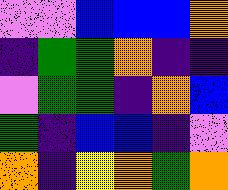[["violet", "violet", "blue", "blue", "blue", "orange"], ["indigo", "green", "green", "orange", "indigo", "indigo"], ["violet", "green", "green", "indigo", "orange", "blue"], ["green", "indigo", "blue", "blue", "indigo", "violet"], ["orange", "indigo", "yellow", "orange", "green", "orange"]]